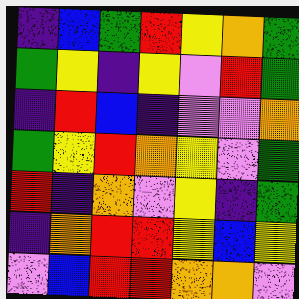[["indigo", "blue", "green", "red", "yellow", "orange", "green"], ["green", "yellow", "indigo", "yellow", "violet", "red", "green"], ["indigo", "red", "blue", "indigo", "violet", "violet", "orange"], ["green", "yellow", "red", "orange", "yellow", "violet", "green"], ["red", "indigo", "orange", "violet", "yellow", "indigo", "green"], ["indigo", "orange", "red", "red", "yellow", "blue", "yellow"], ["violet", "blue", "red", "red", "orange", "orange", "violet"]]